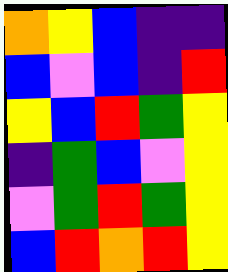[["orange", "yellow", "blue", "indigo", "indigo"], ["blue", "violet", "blue", "indigo", "red"], ["yellow", "blue", "red", "green", "yellow"], ["indigo", "green", "blue", "violet", "yellow"], ["violet", "green", "red", "green", "yellow"], ["blue", "red", "orange", "red", "yellow"]]